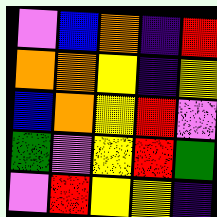[["violet", "blue", "orange", "indigo", "red"], ["orange", "orange", "yellow", "indigo", "yellow"], ["blue", "orange", "yellow", "red", "violet"], ["green", "violet", "yellow", "red", "green"], ["violet", "red", "yellow", "yellow", "indigo"]]